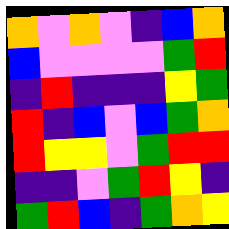[["orange", "violet", "orange", "violet", "indigo", "blue", "orange"], ["blue", "violet", "violet", "violet", "violet", "green", "red"], ["indigo", "red", "indigo", "indigo", "indigo", "yellow", "green"], ["red", "indigo", "blue", "violet", "blue", "green", "orange"], ["red", "yellow", "yellow", "violet", "green", "red", "red"], ["indigo", "indigo", "violet", "green", "red", "yellow", "indigo"], ["green", "red", "blue", "indigo", "green", "orange", "yellow"]]